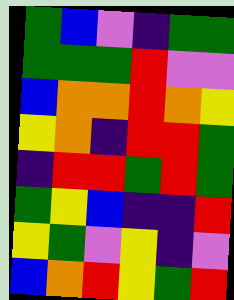[["green", "blue", "violet", "indigo", "green", "green"], ["green", "green", "green", "red", "violet", "violet"], ["blue", "orange", "orange", "red", "orange", "yellow"], ["yellow", "orange", "indigo", "red", "red", "green"], ["indigo", "red", "red", "green", "red", "green"], ["green", "yellow", "blue", "indigo", "indigo", "red"], ["yellow", "green", "violet", "yellow", "indigo", "violet"], ["blue", "orange", "red", "yellow", "green", "red"]]